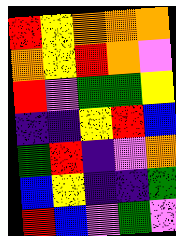[["red", "yellow", "orange", "orange", "orange"], ["orange", "yellow", "red", "orange", "violet"], ["red", "violet", "green", "green", "yellow"], ["indigo", "indigo", "yellow", "red", "blue"], ["green", "red", "indigo", "violet", "orange"], ["blue", "yellow", "indigo", "indigo", "green"], ["red", "blue", "violet", "green", "violet"]]